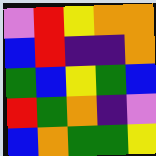[["violet", "red", "yellow", "orange", "orange"], ["blue", "red", "indigo", "indigo", "orange"], ["green", "blue", "yellow", "green", "blue"], ["red", "green", "orange", "indigo", "violet"], ["blue", "orange", "green", "green", "yellow"]]